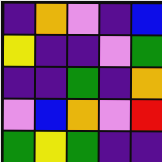[["indigo", "orange", "violet", "indigo", "blue"], ["yellow", "indigo", "indigo", "violet", "green"], ["indigo", "indigo", "green", "indigo", "orange"], ["violet", "blue", "orange", "violet", "red"], ["green", "yellow", "green", "indigo", "indigo"]]